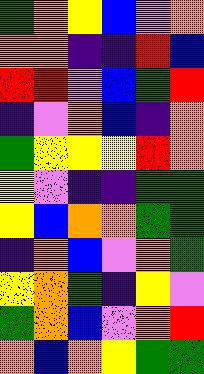[["green", "orange", "yellow", "blue", "violet", "orange"], ["orange", "orange", "indigo", "indigo", "red", "blue"], ["red", "red", "violet", "blue", "green", "red"], ["indigo", "violet", "orange", "blue", "indigo", "orange"], ["green", "yellow", "yellow", "yellow", "red", "orange"], ["yellow", "violet", "indigo", "indigo", "green", "green"], ["yellow", "blue", "orange", "orange", "green", "green"], ["indigo", "orange", "blue", "violet", "orange", "green"], ["yellow", "orange", "green", "indigo", "yellow", "violet"], ["green", "orange", "blue", "violet", "orange", "red"], ["orange", "blue", "orange", "yellow", "green", "green"]]